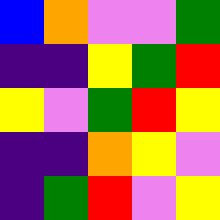[["blue", "orange", "violet", "violet", "green"], ["indigo", "indigo", "yellow", "green", "red"], ["yellow", "violet", "green", "red", "yellow"], ["indigo", "indigo", "orange", "yellow", "violet"], ["indigo", "green", "red", "violet", "yellow"]]